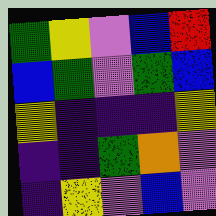[["green", "yellow", "violet", "blue", "red"], ["blue", "green", "violet", "green", "blue"], ["yellow", "indigo", "indigo", "indigo", "yellow"], ["indigo", "indigo", "green", "orange", "violet"], ["indigo", "yellow", "violet", "blue", "violet"]]